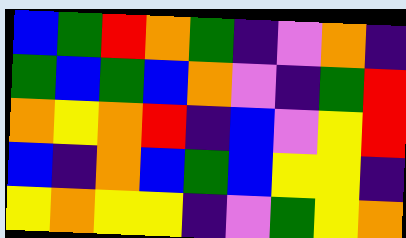[["blue", "green", "red", "orange", "green", "indigo", "violet", "orange", "indigo"], ["green", "blue", "green", "blue", "orange", "violet", "indigo", "green", "red"], ["orange", "yellow", "orange", "red", "indigo", "blue", "violet", "yellow", "red"], ["blue", "indigo", "orange", "blue", "green", "blue", "yellow", "yellow", "indigo"], ["yellow", "orange", "yellow", "yellow", "indigo", "violet", "green", "yellow", "orange"]]